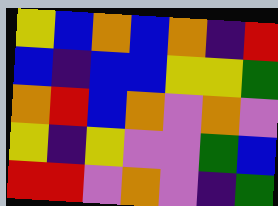[["yellow", "blue", "orange", "blue", "orange", "indigo", "red"], ["blue", "indigo", "blue", "blue", "yellow", "yellow", "green"], ["orange", "red", "blue", "orange", "violet", "orange", "violet"], ["yellow", "indigo", "yellow", "violet", "violet", "green", "blue"], ["red", "red", "violet", "orange", "violet", "indigo", "green"]]